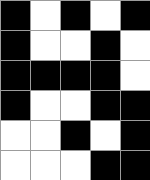[["black", "white", "black", "white", "black"], ["black", "white", "white", "black", "white"], ["black", "black", "black", "black", "white"], ["black", "white", "white", "black", "black"], ["white", "white", "black", "white", "black"], ["white", "white", "white", "black", "black"]]